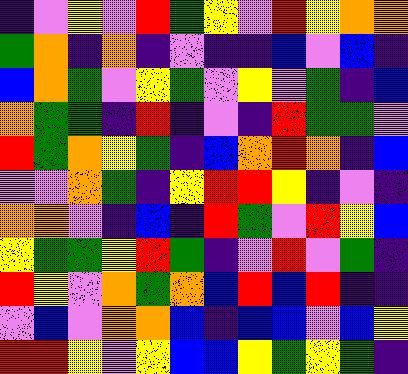[["indigo", "violet", "yellow", "violet", "red", "green", "yellow", "violet", "red", "yellow", "orange", "orange"], ["green", "orange", "indigo", "orange", "indigo", "violet", "indigo", "indigo", "blue", "violet", "blue", "indigo"], ["blue", "orange", "green", "violet", "yellow", "green", "violet", "yellow", "violet", "green", "indigo", "blue"], ["orange", "green", "green", "indigo", "red", "indigo", "violet", "indigo", "red", "green", "green", "violet"], ["red", "green", "orange", "yellow", "green", "indigo", "blue", "orange", "red", "orange", "indigo", "blue"], ["violet", "violet", "orange", "green", "indigo", "yellow", "red", "red", "yellow", "indigo", "violet", "indigo"], ["orange", "orange", "violet", "indigo", "blue", "indigo", "red", "green", "violet", "red", "yellow", "blue"], ["yellow", "green", "green", "yellow", "red", "green", "indigo", "violet", "red", "violet", "green", "indigo"], ["red", "yellow", "violet", "orange", "green", "orange", "blue", "red", "blue", "red", "indigo", "indigo"], ["violet", "blue", "violet", "orange", "orange", "blue", "indigo", "blue", "blue", "violet", "blue", "yellow"], ["red", "red", "yellow", "violet", "yellow", "blue", "blue", "yellow", "green", "yellow", "green", "indigo"]]